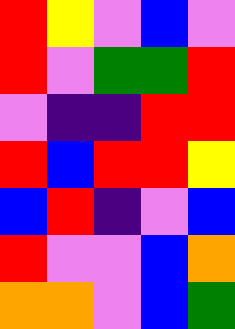[["red", "yellow", "violet", "blue", "violet"], ["red", "violet", "green", "green", "red"], ["violet", "indigo", "indigo", "red", "red"], ["red", "blue", "red", "red", "yellow"], ["blue", "red", "indigo", "violet", "blue"], ["red", "violet", "violet", "blue", "orange"], ["orange", "orange", "violet", "blue", "green"]]